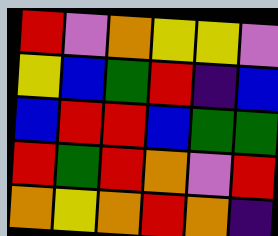[["red", "violet", "orange", "yellow", "yellow", "violet"], ["yellow", "blue", "green", "red", "indigo", "blue"], ["blue", "red", "red", "blue", "green", "green"], ["red", "green", "red", "orange", "violet", "red"], ["orange", "yellow", "orange", "red", "orange", "indigo"]]